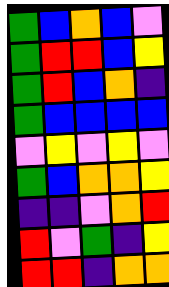[["green", "blue", "orange", "blue", "violet"], ["green", "red", "red", "blue", "yellow"], ["green", "red", "blue", "orange", "indigo"], ["green", "blue", "blue", "blue", "blue"], ["violet", "yellow", "violet", "yellow", "violet"], ["green", "blue", "orange", "orange", "yellow"], ["indigo", "indigo", "violet", "orange", "red"], ["red", "violet", "green", "indigo", "yellow"], ["red", "red", "indigo", "orange", "orange"]]